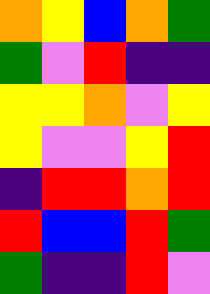[["orange", "yellow", "blue", "orange", "green"], ["green", "violet", "red", "indigo", "indigo"], ["yellow", "yellow", "orange", "violet", "yellow"], ["yellow", "violet", "violet", "yellow", "red"], ["indigo", "red", "red", "orange", "red"], ["red", "blue", "blue", "red", "green"], ["green", "indigo", "indigo", "red", "violet"]]